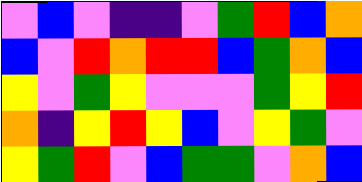[["violet", "blue", "violet", "indigo", "indigo", "violet", "green", "red", "blue", "orange"], ["blue", "violet", "red", "orange", "red", "red", "blue", "green", "orange", "blue"], ["yellow", "violet", "green", "yellow", "violet", "violet", "violet", "green", "yellow", "red"], ["orange", "indigo", "yellow", "red", "yellow", "blue", "violet", "yellow", "green", "violet"], ["yellow", "green", "red", "violet", "blue", "green", "green", "violet", "orange", "blue"]]